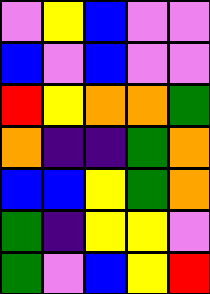[["violet", "yellow", "blue", "violet", "violet"], ["blue", "violet", "blue", "violet", "violet"], ["red", "yellow", "orange", "orange", "green"], ["orange", "indigo", "indigo", "green", "orange"], ["blue", "blue", "yellow", "green", "orange"], ["green", "indigo", "yellow", "yellow", "violet"], ["green", "violet", "blue", "yellow", "red"]]